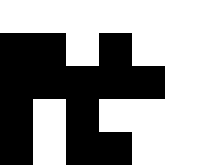[["white", "white", "white", "white", "white", "white"], ["black", "black", "white", "black", "white", "white"], ["black", "black", "black", "black", "black", "white"], ["black", "white", "black", "white", "white", "white"], ["black", "white", "black", "black", "white", "white"]]